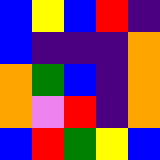[["blue", "yellow", "blue", "red", "indigo"], ["blue", "indigo", "indigo", "indigo", "orange"], ["orange", "green", "blue", "indigo", "orange"], ["orange", "violet", "red", "indigo", "orange"], ["blue", "red", "green", "yellow", "blue"]]